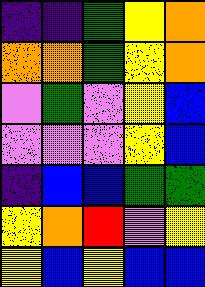[["indigo", "indigo", "green", "yellow", "orange"], ["orange", "orange", "green", "yellow", "orange"], ["violet", "green", "violet", "yellow", "blue"], ["violet", "violet", "violet", "yellow", "blue"], ["indigo", "blue", "blue", "green", "green"], ["yellow", "orange", "red", "violet", "yellow"], ["yellow", "blue", "yellow", "blue", "blue"]]